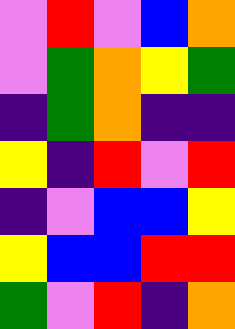[["violet", "red", "violet", "blue", "orange"], ["violet", "green", "orange", "yellow", "green"], ["indigo", "green", "orange", "indigo", "indigo"], ["yellow", "indigo", "red", "violet", "red"], ["indigo", "violet", "blue", "blue", "yellow"], ["yellow", "blue", "blue", "red", "red"], ["green", "violet", "red", "indigo", "orange"]]